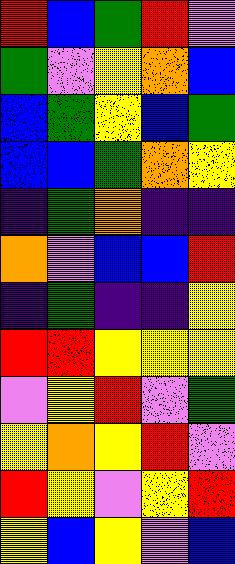[["red", "blue", "green", "red", "violet"], ["green", "violet", "yellow", "orange", "blue"], ["blue", "green", "yellow", "blue", "green"], ["blue", "blue", "green", "orange", "yellow"], ["indigo", "green", "orange", "indigo", "indigo"], ["orange", "violet", "blue", "blue", "red"], ["indigo", "green", "indigo", "indigo", "yellow"], ["red", "red", "yellow", "yellow", "yellow"], ["violet", "yellow", "red", "violet", "green"], ["yellow", "orange", "yellow", "red", "violet"], ["red", "yellow", "violet", "yellow", "red"], ["yellow", "blue", "yellow", "violet", "blue"]]